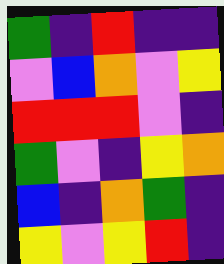[["green", "indigo", "red", "indigo", "indigo"], ["violet", "blue", "orange", "violet", "yellow"], ["red", "red", "red", "violet", "indigo"], ["green", "violet", "indigo", "yellow", "orange"], ["blue", "indigo", "orange", "green", "indigo"], ["yellow", "violet", "yellow", "red", "indigo"]]